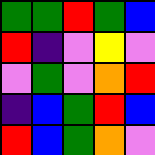[["green", "green", "red", "green", "blue"], ["red", "indigo", "violet", "yellow", "violet"], ["violet", "green", "violet", "orange", "red"], ["indigo", "blue", "green", "red", "blue"], ["red", "blue", "green", "orange", "violet"]]